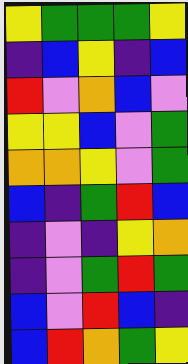[["yellow", "green", "green", "green", "yellow"], ["indigo", "blue", "yellow", "indigo", "blue"], ["red", "violet", "orange", "blue", "violet"], ["yellow", "yellow", "blue", "violet", "green"], ["orange", "orange", "yellow", "violet", "green"], ["blue", "indigo", "green", "red", "blue"], ["indigo", "violet", "indigo", "yellow", "orange"], ["indigo", "violet", "green", "red", "green"], ["blue", "violet", "red", "blue", "indigo"], ["blue", "red", "orange", "green", "yellow"]]